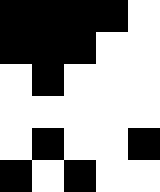[["black", "black", "black", "black", "white"], ["black", "black", "black", "white", "white"], ["white", "black", "white", "white", "white"], ["white", "white", "white", "white", "white"], ["white", "black", "white", "white", "black"], ["black", "white", "black", "white", "white"]]